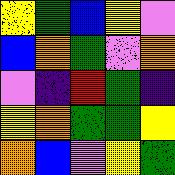[["yellow", "green", "blue", "yellow", "violet"], ["blue", "orange", "green", "violet", "orange"], ["violet", "indigo", "red", "green", "indigo"], ["yellow", "orange", "green", "green", "yellow"], ["orange", "blue", "violet", "yellow", "green"]]